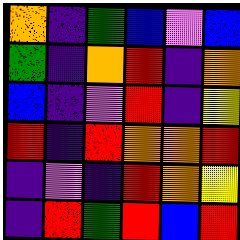[["orange", "indigo", "green", "blue", "violet", "blue"], ["green", "indigo", "orange", "red", "indigo", "orange"], ["blue", "indigo", "violet", "red", "indigo", "yellow"], ["red", "indigo", "red", "orange", "orange", "red"], ["indigo", "violet", "indigo", "red", "orange", "yellow"], ["indigo", "red", "green", "red", "blue", "red"]]